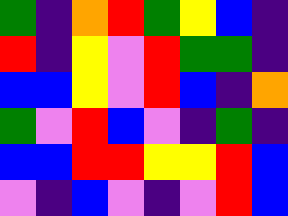[["green", "indigo", "orange", "red", "green", "yellow", "blue", "indigo"], ["red", "indigo", "yellow", "violet", "red", "green", "green", "indigo"], ["blue", "blue", "yellow", "violet", "red", "blue", "indigo", "orange"], ["green", "violet", "red", "blue", "violet", "indigo", "green", "indigo"], ["blue", "blue", "red", "red", "yellow", "yellow", "red", "blue"], ["violet", "indigo", "blue", "violet", "indigo", "violet", "red", "blue"]]